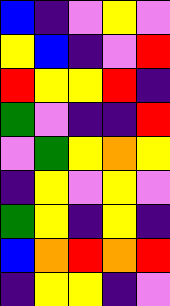[["blue", "indigo", "violet", "yellow", "violet"], ["yellow", "blue", "indigo", "violet", "red"], ["red", "yellow", "yellow", "red", "indigo"], ["green", "violet", "indigo", "indigo", "red"], ["violet", "green", "yellow", "orange", "yellow"], ["indigo", "yellow", "violet", "yellow", "violet"], ["green", "yellow", "indigo", "yellow", "indigo"], ["blue", "orange", "red", "orange", "red"], ["indigo", "yellow", "yellow", "indigo", "violet"]]